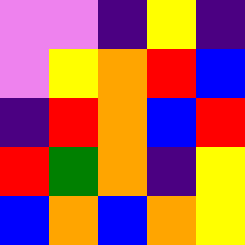[["violet", "violet", "indigo", "yellow", "indigo"], ["violet", "yellow", "orange", "red", "blue"], ["indigo", "red", "orange", "blue", "red"], ["red", "green", "orange", "indigo", "yellow"], ["blue", "orange", "blue", "orange", "yellow"]]